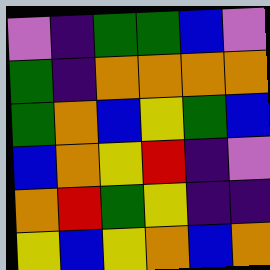[["violet", "indigo", "green", "green", "blue", "violet"], ["green", "indigo", "orange", "orange", "orange", "orange"], ["green", "orange", "blue", "yellow", "green", "blue"], ["blue", "orange", "yellow", "red", "indigo", "violet"], ["orange", "red", "green", "yellow", "indigo", "indigo"], ["yellow", "blue", "yellow", "orange", "blue", "orange"]]